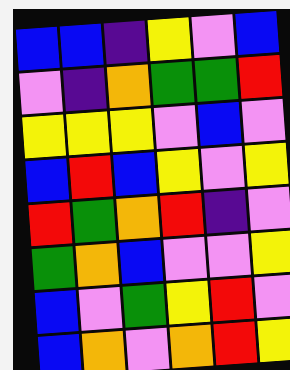[["blue", "blue", "indigo", "yellow", "violet", "blue"], ["violet", "indigo", "orange", "green", "green", "red"], ["yellow", "yellow", "yellow", "violet", "blue", "violet"], ["blue", "red", "blue", "yellow", "violet", "yellow"], ["red", "green", "orange", "red", "indigo", "violet"], ["green", "orange", "blue", "violet", "violet", "yellow"], ["blue", "violet", "green", "yellow", "red", "violet"], ["blue", "orange", "violet", "orange", "red", "yellow"]]